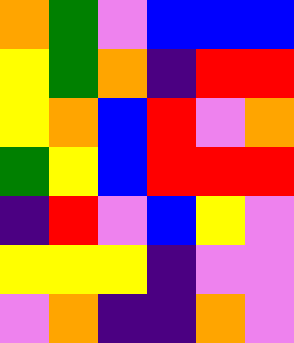[["orange", "green", "violet", "blue", "blue", "blue"], ["yellow", "green", "orange", "indigo", "red", "red"], ["yellow", "orange", "blue", "red", "violet", "orange"], ["green", "yellow", "blue", "red", "red", "red"], ["indigo", "red", "violet", "blue", "yellow", "violet"], ["yellow", "yellow", "yellow", "indigo", "violet", "violet"], ["violet", "orange", "indigo", "indigo", "orange", "violet"]]